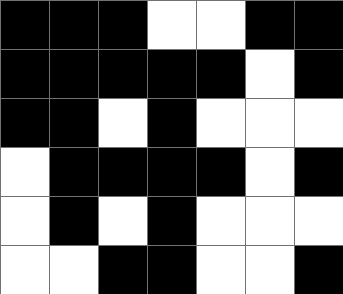[["black", "black", "black", "white", "white", "black", "black"], ["black", "black", "black", "black", "black", "white", "black"], ["black", "black", "white", "black", "white", "white", "white"], ["white", "black", "black", "black", "black", "white", "black"], ["white", "black", "white", "black", "white", "white", "white"], ["white", "white", "black", "black", "white", "white", "black"]]